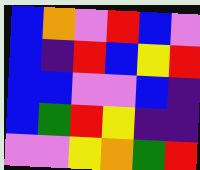[["blue", "orange", "violet", "red", "blue", "violet"], ["blue", "indigo", "red", "blue", "yellow", "red"], ["blue", "blue", "violet", "violet", "blue", "indigo"], ["blue", "green", "red", "yellow", "indigo", "indigo"], ["violet", "violet", "yellow", "orange", "green", "red"]]